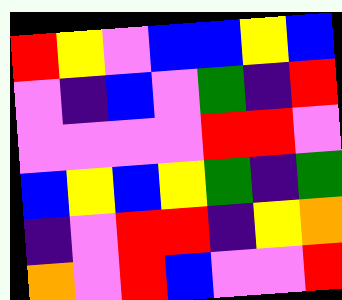[["red", "yellow", "violet", "blue", "blue", "yellow", "blue"], ["violet", "indigo", "blue", "violet", "green", "indigo", "red"], ["violet", "violet", "violet", "violet", "red", "red", "violet"], ["blue", "yellow", "blue", "yellow", "green", "indigo", "green"], ["indigo", "violet", "red", "red", "indigo", "yellow", "orange"], ["orange", "violet", "red", "blue", "violet", "violet", "red"]]